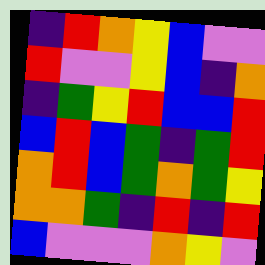[["indigo", "red", "orange", "yellow", "blue", "violet", "violet"], ["red", "violet", "violet", "yellow", "blue", "indigo", "orange"], ["indigo", "green", "yellow", "red", "blue", "blue", "red"], ["blue", "red", "blue", "green", "indigo", "green", "red"], ["orange", "red", "blue", "green", "orange", "green", "yellow"], ["orange", "orange", "green", "indigo", "red", "indigo", "red"], ["blue", "violet", "violet", "violet", "orange", "yellow", "violet"]]